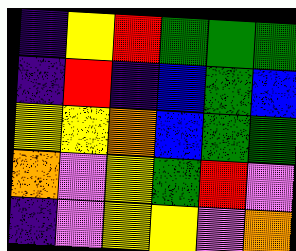[["indigo", "yellow", "red", "green", "green", "green"], ["indigo", "red", "indigo", "blue", "green", "blue"], ["yellow", "yellow", "orange", "blue", "green", "green"], ["orange", "violet", "yellow", "green", "red", "violet"], ["indigo", "violet", "yellow", "yellow", "violet", "orange"]]